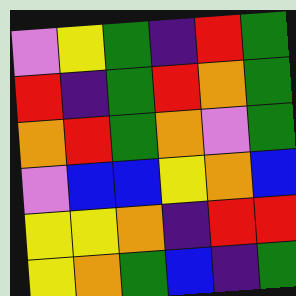[["violet", "yellow", "green", "indigo", "red", "green"], ["red", "indigo", "green", "red", "orange", "green"], ["orange", "red", "green", "orange", "violet", "green"], ["violet", "blue", "blue", "yellow", "orange", "blue"], ["yellow", "yellow", "orange", "indigo", "red", "red"], ["yellow", "orange", "green", "blue", "indigo", "green"]]